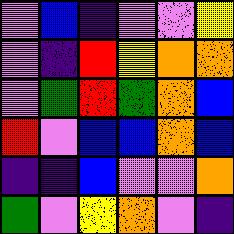[["violet", "blue", "indigo", "violet", "violet", "yellow"], ["violet", "indigo", "red", "yellow", "orange", "orange"], ["violet", "green", "red", "green", "orange", "blue"], ["red", "violet", "blue", "blue", "orange", "blue"], ["indigo", "indigo", "blue", "violet", "violet", "orange"], ["green", "violet", "yellow", "orange", "violet", "indigo"]]